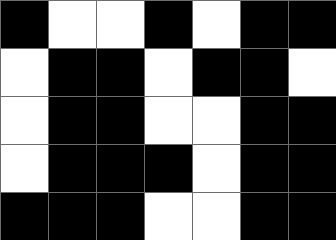[["black", "white", "white", "black", "white", "black", "black"], ["white", "black", "black", "white", "black", "black", "white"], ["white", "black", "black", "white", "white", "black", "black"], ["white", "black", "black", "black", "white", "black", "black"], ["black", "black", "black", "white", "white", "black", "black"]]